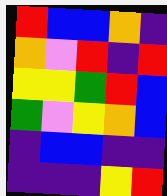[["red", "blue", "blue", "orange", "indigo"], ["orange", "violet", "red", "indigo", "red"], ["yellow", "yellow", "green", "red", "blue"], ["green", "violet", "yellow", "orange", "blue"], ["indigo", "blue", "blue", "indigo", "indigo"], ["indigo", "indigo", "indigo", "yellow", "red"]]